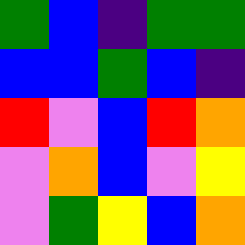[["green", "blue", "indigo", "green", "green"], ["blue", "blue", "green", "blue", "indigo"], ["red", "violet", "blue", "red", "orange"], ["violet", "orange", "blue", "violet", "yellow"], ["violet", "green", "yellow", "blue", "orange"]]